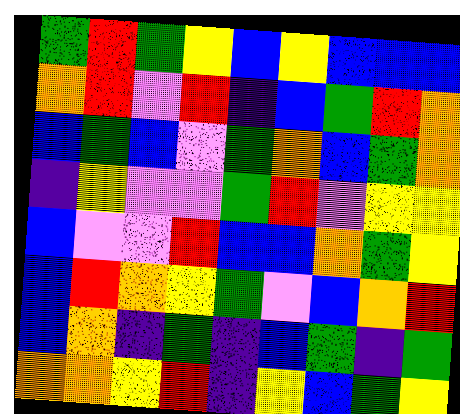[["green", "red", "green", "yellow", "blue", "yellow", "blue", "blue", "blue"], ["orange", "red", "violet", "red", "indigo", "blue", "green", "red", "orange"], ["blue", "green", "blue", "violet", "green", "orange", "blue", "green", "orange"], ["indigo", "yellow", "violet", "violet", "green", "red", "violet", "yellow", "yellow"], ["blue", "violet", "violet", "red", "blue", "blue", "orange", "green", "yellow"], ["blue", "red", "orange", "yellow", "green", "violet", "blue", "orange", "red"], ["blue", "orange", "indigo", "green", "indigo", "blue", "green", "indigo", "green"], ["orange", "orange", "yellow", "red", "indigo", "yellow", "blue", "green", "yellow"]]